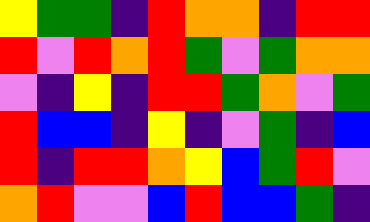[["yellow", "green", "green", "indigo", "red", "orange", "orange", "indigo", "red", "red"], ["red", "violet", "red", "orange", "red", "green", "violet", "green", "orange", "orange"], ["violet", "indigo", "yellow", "indigo", "red", "red", "green", "orange", "violet", "green"], ["red", "blue", "blue", "indigo", "yellow", "indigo", "violet", "green", "indigo", "blue"], ["red", "indigo", "red", "red", "orange", "yellow", "blue", "green", "red", "violet"], ["orange", "red", "violet", "violet", "blue", "red", "blue", "blue", "green", "indigo"]]